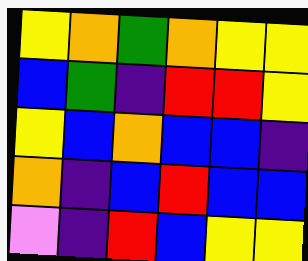[["yellow", "orange", "green", "orange", "yellow", "yellow"], ["blue", "green", "indigo", "red", "red", "yellow"], ["yellow", "blue", "orange", "blue", "blue", "indigo"], ["orange", "indigo", "blue", "red", "blue", "blue"], ["violet", "indigo", "red", "blue", "yellow", "yellow"]]